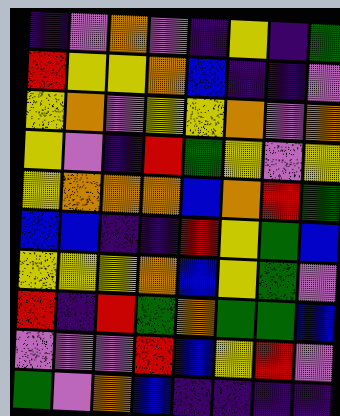[["indigo", "violet", "orange", "violet", "indigo", "yellow", "indigo", "green"], ["red", "yellow", "yellow", "orange", "blue", "indigo", "indigo", "violet"], ["yellow", "orange", "violet", "yellow", "yellow", "orange", "violet", "orange"], ["yellow", "violet", "indigo", "red", "green", "yellow", "violet", "yellow"], ["yellow", "orange", "orange", "orange", "blue", "orange", "red", "green"], ["blue", "blue", "indigo", "indigo", "red", "yellow", "green", "blue"], ["yellow", "yellow", "yellow", "orange", "blue", "yellow", "green", "violet"], ["red", "indigo", "red", "green", "orange", "green", "green", "blue"], ["violet", "violet", "violet", "red", "blue", "yellow", "red", "violet"], ["green", "violet", "orange", "blue", "indigo", "indigo", "indigo", "indigo"]]